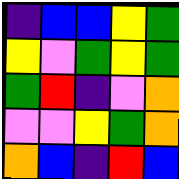[["indigo", "blue", "blue", "yellow", "green"], ["yellow", "violet", "green", "yellow", "green"], ["green", "red", "indigo", "violet", "orange"], ["violet", "violet", "yellow", "green", "orange"], ["orange", "blue", "indigo", "red", "blue"]]